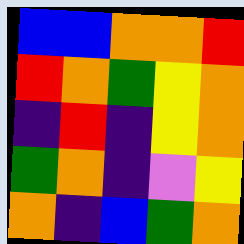[["blue", "blue", "orange", "orange", "red"], ["red", "orange", "green", "yellow", "orange"], ["indigo", "red", "indigo", "yellow", "orange"], ["green", "orange", "indigo", "violet", "yellow"], ["orange", "indigo", "blue", "green", "orange"]]